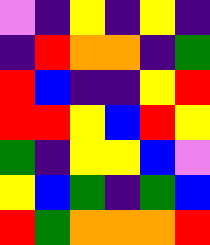[["violet", "indigo", "yellow", "indigo", "yellow", "indigo"], ["indigo", "red", "orange", "orange", "indigo", "green"], ["red", "blue", "indigo", "indigo", "yellow", "red"], ["red", "red", "yellow", "blue", "red", "yellow"], ["green", "indigo", "yellow", "yellow", "blue", "violet"], ["yellow", "blue", "green", "indigo", "green", "blue"], ["red", "green", "orange", "orange", "orange", "red"]]